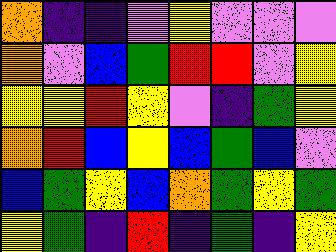[["orange", "indigo", "indigo", "violet", "yellow", "violet", "violet", "violet"], ["orange", "violet", "blue", "green", "red", "red", "violet", "yellow"], ["yellow", "yellow", "red", "yellow", "violet", "indigo", "green", "yellow"], ["orange", "red", "blue", "yellow", "blue", "green", "blue", "violet"], ["blue", "green", "yellow", "blue", "orange", "green", "yellow", "green"], ["yellow", "green", "indigo", "red", "indigo", "green", "indigo", "yellow"]]